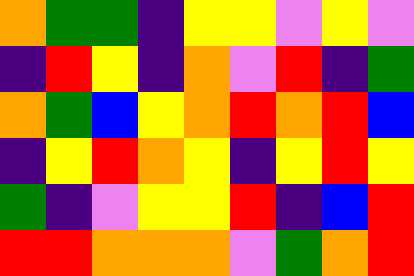[["orange", "green", "green", "indigo", "yellow", "yellow", "violet", "yellow", "violet"], ["indigo", "red", "yellow", "indigo", "orange", "violet", "red", "indigo", "green"], ["orange", "green", "blue", "yellow", "orange", "red", "orange", "red", "blue"], ["indigo", "yellow", "red", "orange", "yellow", "indigo", "yellow", "red", "yellow"], ["green", "indigo", "violet", "yellow", "yellow", "red", "indigo", "blue", "red"], ["red", "red", "orange", "orange", "orange", "violet", "green", "orange", "red"]]